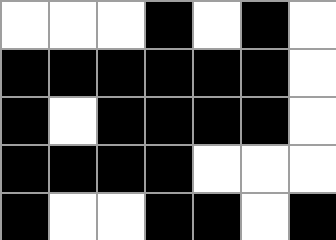[["white", "white", "white", "black", "white", "black", "white"], ["black", "black", "black", "black", "black", "black", "white"], ["black", "white", "black", "black", "black", "black", "white"], ["black", "black", "black", "black", "white", "white", "white"], ["black", "white", "white", "black", "black", "white", "black"]]